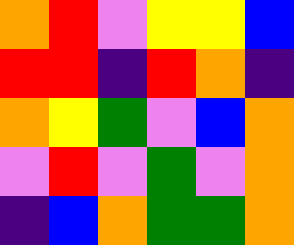[["orange", "red", "violet", "yellow", "yellow", "blue"], ["red", "red", "indigo", "red", "orange", "indigo"], ["orange", "yellow", "green", "violet", "blue", "orange"], ["violet", "red", "violet", "green", "violet", "orange"], ["indigo", "blue", "orange", "green", "green", "orange"]]